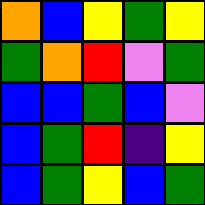[["orange", "blue", "yellow", "green", "yellow"], ["green", "orange", "red", "violet", "green"], ["blue", "blue", "green", "blue", "violet"], ["blue", "green", "red", "indigo", "yellow"], ["blue", "green", "yellow", "blue", "green"]]